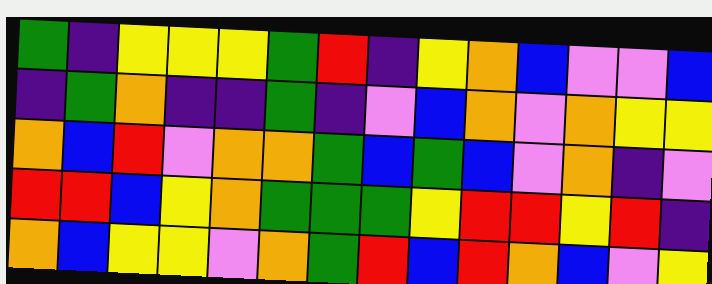[["green", "indigo", "yellow", "yellow", "yellow", "green", "red", "indigo", "yellow", "orange", "blue", "violet", "violet", "blue"], ["indigo", "green", "orange", "indigo", "indigo", "green", "indigo", "violet", "blue", "orange", "violet", "orange", "yellow", "yellow"], ["orange", "blue", "red", "violet", "orange", "orange", "green", "blue", "green", "blue", "violet", "orange", "indigo", "violet"], ["red", "red", "blue", "yellow", "orange", "green", "green", "green", "yellow", "red", "red", "yellow", "red", "indigo"], ["orange", "blue", "yellow", "yellow", "violet", "orange", "green", "red", "blue", "red", "orange", "blue", "violet", "yellow"]]